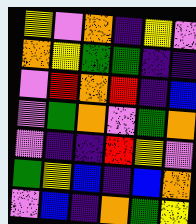[["yellow", "violet", "orange", "indigo", "yellow", "violet"], ["orange", "yellow", "green", "green", "indigo", "indigo"], ["violet", "red", "orange", "red", "indigo", "blue"], ["violet", "green", "orange", "violet", "green", "orange"], ["violet", "indigo", "indigo", "red", "yellow", "violet"], ["green", "yellow", "blue", "indigo", "blue", "orange"], ["violet", "blue", "indigo", "orange", "green", "yellow"]]